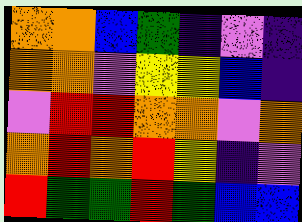[["orange", "orange", "blue", "green", "indigo", "violet", "indigo"], ["orange", "orange", "violet", "yellow", "yellow", "blue", "indigo"], ["violet", "red", "red", "orange", "orange", "violet", "orange"], ["orange", "red", "orange", "red", "yellow", "indigo", "violet"], ["red", "green", "green", "red", "green", "blue", "blue"]]